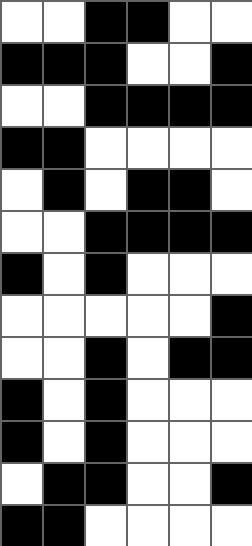[["white", "white", "black", "black", "white", "white"], ["black", "black", "black", "white", "white", "black"], ["white", "white", "black", "black", "black", "black"], ["black", "black", "white", "white", "white", "white"], ["white", "black", "white", "black", "black", "white"], ["white", "white", "black", "black", "black", "black"], ["black", "white", "black", "white", "white", "white"], ["white", "white", "white", "white", "white", "black"], ["white", "white", "black", "white", "black", "black"], ["black", "white", "black", "white", "white", "white"], ["black", "white", "black", "white", "white", "white"], ["white", "black", "black", "white", "white", "black"], ["black", "black", "white", "white", "white", "white"]]